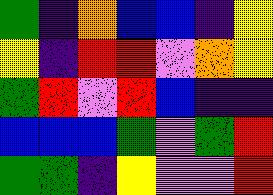[["green", "indigo", "orange", "blue", "blue", "indigo", "yellow"], ["yellow", "indigo", "red", "red", "violet", "orange", "yellow"], ["green", "red", "violet", "red", "blue", "indigo", "indigo"], ["blue", "blue", "blue", "green", "violet", "green", "red"], ["green", "green", "indigo", "yellow", "violet", "violet", "red"]]